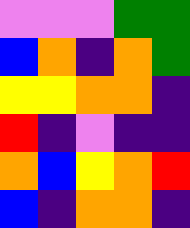[["violet", "violet", "violet", "green", "green"], ["blue", "orange", "indigo", "orange", "green"], ["yellow", "yellow", "orange", "orange", "indigo"], ["red", "indigo", "violet", "indigo", "indigo"], ["orange", "blue", "yellow", "orange", "red"], ["blue", "indigo", "orange", "orange", "indigo"]]